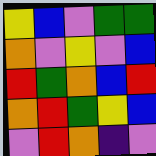[["yellow", "blue", "violet", "green", "green"], ["orange", "violet", "yellow", "violet", "blue"], ["red", "green", "orange", "blue", "red"], ["orange", "red", "green", "yellow", "blue"], ["violet", "red", "orange", "indigo", "violet"]]